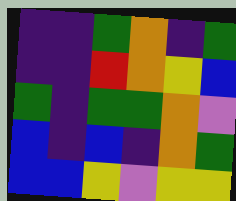[["indigo", "indigo", "green", "orange", "indigo", "green"], ["indigo", "indigo", "red", "orange", "yellow", "blue"], ["green", "indigo", "green", "green", "orange", "violet"], ["blue", "indigo", "blue", "indigo", "orange", "green"], ["blue", "blue", "yellow", "violet", "yellow", "yellow"]]